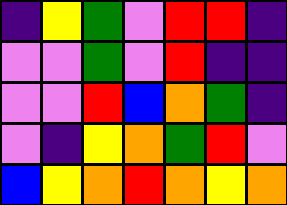[["indigo", "yellow", "green", "violet", "red", "red", "indigo"], ["violet", "violet", "green", "violet", "red", "indigo", "indigo"], ["violet", "violet", "red", "blue", "orange", "green", "indigo"], ["violet", "indigo", "yellow", "orange", "green", "red", "violet"], ["blue", "yellow", "orange", "red", "orange", "yellow", "orange"]]